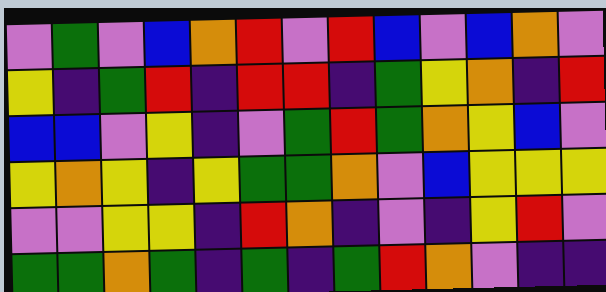[["violet", "green", "violet", "blue", "orange", "red", "violet", "red", "blue", "violet", "blue", "orange", "violet"], ["yellow", "indigo", "green", "red", "indigo", "red", "red", "indigo", "green", "yellow", "orange", "indigo", "red"], ["blue", "blue", "violet", "yellow", "indigo", "violet", "green", "red", "green", "orange", "yellow", "blue", "violet"], ["yellow", "orange", "yellow", "indigo", "yellow", "green", "green", "orange", "violet", "blue", "yellow", "yellow", "yellow"], ["violet", "violet", "yellow", "yellow", "indigo", "red", "orange", "indigo", "violet", "indigo", "yellow", "red", "violet"], ["green", "green", "orange", "green", "indigo", "green", "indigo", "green", "red", "orange", "violet", "indigo", "indigo"]]